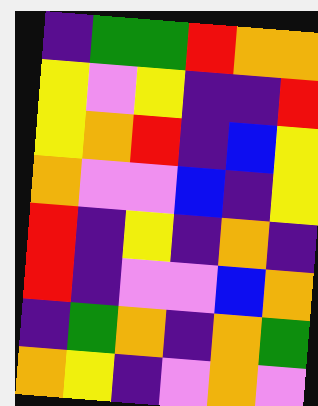[["indigo", "green", "green", "red", "orange", "orange"], ["yellow", "violet", "yellow", "indigo", "indigo", "red"], ["yellow", "orange", "red", "indigo", "blue", "yellow"], ["orange", "violet", "violet", "blue", "indigo", "yellow"], ["red", "indigo", "yellow", "indigo", "orange", "indigo"], ["red", "indigo", "violet", "violet", "blue", "orange"], ["indigo", "green", "orange", "indigo", "orange", "green"], ["orange", "yellow", "indigo", "violet", "orange", "violet"]]